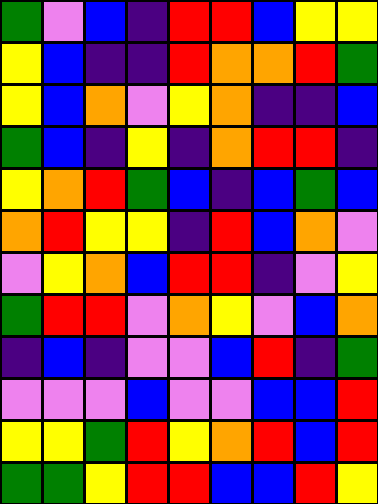[["green", "violet", "blue", "indigo", "red", "red", "blue", "yellow", "yellow"], ["yellow", "blue", "indigo", "indigo", "red", "orange", "orange", "red", "green"], ["yellow", "blue", "orange", "violet", "yellow", "orange", "indigo", "indigo", "blue"], ["green", "blue", "indigo", "yellow", "indigo", "orange", "red", "red", "indigo"], ["yellow", "orange", "red", "green", "blue", "indigo", "blue", "green", "blue"], ["orange", "red", "yellow", "yellow", "indigo", "red", "blue", "orange", "violet"], ["violet", "yellow", "orange", "blue", "red", "red", "indigo", "violet", "yellow"], ["green", "red", "red", "violet", "orange", "yellow", "violet", "blue", "orange"], ["indigo", "blue", "indigo", "violet", "violet", "blue", "red", "indigo", "green"], ["violet", "violet", "violet", "blue", "violet", "violet", "blue", "blue", "red"], ["yellow", "yellow", "green", "red", "yellow", "orange", "red", "blue", "red"], ["green", "green", "yellow", "red", "red", "blue", "blue", "red", "yellow"]]